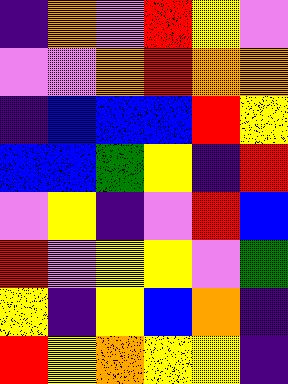[["indigo", "orange", "violet", "red", "yellow", "violet"], ["violet", "violet", "orange", "red", "orange", "orange"], ["indigo", "blue", "blue", "blue", "red", "yellow"], ["blue", "blue", "green", "yellow", "indigo", "red"], ["violet", "yellow", "indigo", "violet", "red", "blue"], ["red", "violet", "yellow", "yellow", "violet", "green"], ["yellow", "indigo", "yellow", "blue", "orange", "indigo"], ["red", "yellow", "orange", "yellow", "yellow", "indigo"]]